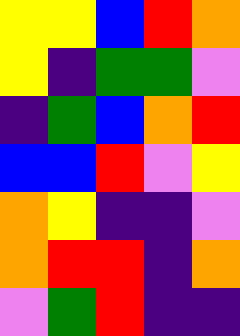[["yellow", "yellow", "blue", "red", "orange"], ["yellow", "indigo", "green", "green", "violet"], ["indigo", "green", "blue", "orange", "red"], ["blue", "blue", "red", "violet", "yellow"], ["orange", "yellow", "indigo", "indigo", "violet"], ["orange", "red", "red", "indigo", "orange"], ["violet", "green", "red", "indigo", "indigo"]]